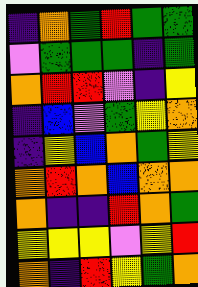[["indigo", "orange", "green", "red", "green", "green"], ["violet", "green", "green", "green", "indigo", "green"], ["orange", "red", "red", "violet", "indigo", "yellow"], ["indigo", "blue", "violet", "green", "yellow", "orange"], ["indigo", "yellow", "blue", "orange", "green", "yellow"], ["orange", "red", "orange", "blue", "orange", "orange"], ["orange", "indigo", "indigo", "red", "orange", "green"], ["yellow", "yellow", "yellow", "violet", "yellow", "red"], ["orange", "indigo", "red", "yellow", "green", "orange"]]